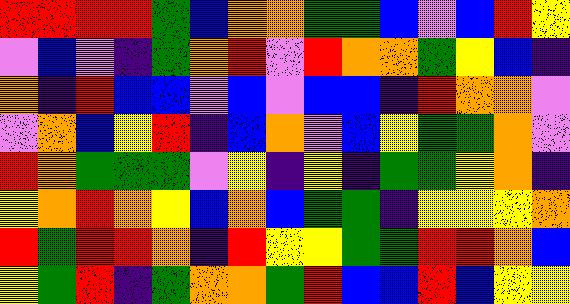[["red", "red", "red", "red", "green", "blue", "orange", "orange", "green", "green", "blue", "violet", "blue", "red", "yellow"], ["violet", "blue", "violet", "indigo", "green", "orange", "red", "violet", "red", "orange", "orange", "green", "yellow", "blue", "indigo"], ["orange", "indigo", "red", "blue", "blue", "violet", "blue", "violet", "blue", "blue", "indigo", "red", "orange", "orange", "violet"], ["violet", "orange", "blue", "yellow", "red", "indigo", "blue", "orange", "violet", "blue", "yellow", "green", "green", "orange", "violet"], ["red", "orange", "green", "green", "green", "violet", "yellow", "indigo", "yellow", "indigo", "green", "green", "yellow", "orange", "indigo"], ["yellow", "orange", "red", "orange", "yellow", "blue", "orange", "blue", "green", "green", "indigo", "yellow", "yellow", "yellow", "orange"], ["red", "green", "red", "red", "orange", "indigo", "red", "yellow", "yellow", "green", "green", "red", "red", "orange", "blue"], ["yellow", "green", "red", "indigo", "green", "orange", "orange", "green", "red", "blue", "blue", "red", "blue", "yellow", "yellow"]]